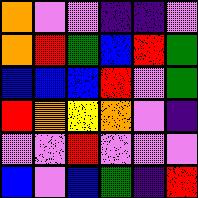[["orange", "violet", "violet", "indigo", "indigo", "violet"], ["orange", "red", "green", "blue", "red", "green"], ["blue", "blue", "blue", "red", "violet", "green"], ["red", "orange", "yellow", "orange", "violet", "indigo"], ["violet", "violet", "red", "violet", "violet", "violet"], ["blue", "violet", "blue", "green", "indigo", "red"]]